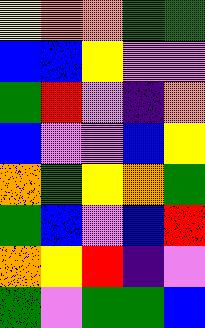[["yellow", "orange", "orange", "green", "green"], ["blue", "blue", "yellow", "violet", "violet"], ["green", "red", "violet", "indigo", "orange"], ["blue", "violet", "violet", "blue", "yellow"], ["orange", "green", "yellow", "orange", "green"], ["green", "blue", "violet", "blue", "red"], ["orange", "yellow", "red", "indigo", "violet"], ["green", "violet", "green", "green", "blue"]]